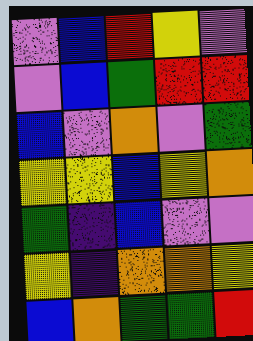[["violet", "blue", "red", "yellow", "violet"], ["violet", "blue", "green", "red", "red"], ["blue", "violet", "orange", "violet", "green"], ["yellow", "yellow", "blue", "yellow", "orange"], ["green", "indigo", "blue", "violet", "violet"], ["yellow", "indigo", "orange", "orange", "yellow"], ["blue", "orange", "green", "green", "red"]]